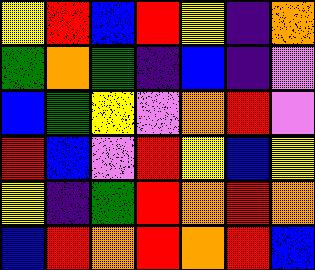[["yellow", "red", "blue", "red", "yellow", "indigo", "orange"], ["green", "orange", "green", "indigo", "blue", "indigo", "violet"], ["blue", "green", "yellow", "violet", "orange", "red", "violet"], ["red", "blue", "violet", "red", "yellow", "blue", "yellow"], ["yellow", "indigo", "green", "red", "orange", "red", "orange"], ["blue", "red", "orange", "red", "orange", "red", "blue"]]